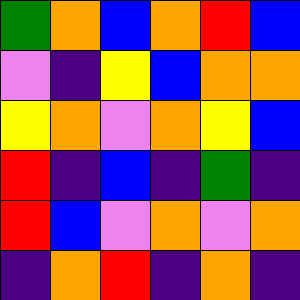[["green", "orange", "blue", "orange", "red", "blue"], ["violet", "indigo", "yellow", "blue", "orange", "orange"], ["yellow", "orange", "violet", "orange", "yellow", "blue"], ["red", "indigo", "blue", "indigo", "green", "indigo"], ["red", "blue", "violet", "orange", "violet", "orange"], ["indigo", "orange", "red", "indigo", "orange", "indigo"]]